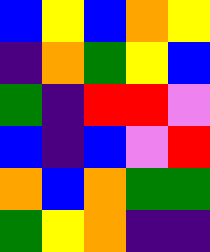[["blue", "yellow", "blue", "orange", "yellow"], ["indigo", "orange", "green", "yellow", "blue"], ["green", "indigo", "red", "red", "violet"], ["blue", "indigo", "blue", "violet", "red"], ["orange", "blue", "orange", "green", "green"], ["green", "yellow", "orange", "indigo", "indigo"]]